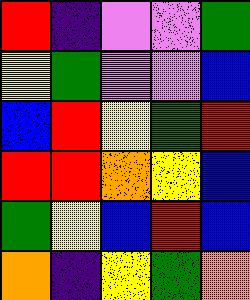[["red", "indigo", "violet", "violet", "green"], ["yellow", "green", "violet", "violet", "blue"], ["blue", "red", "yellow", "green", "red"], ["red", "red", "orange", "yellow", "blue"], ["green", "yellow", "blue", "red", "blue"], ["orange", "indigo", "yellow", "green", "orange"]]